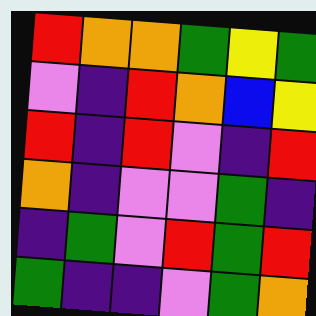[["red", "orange", "orange", "green", "yellow", "green"], ["violet", "indigo", "red", "orange", "blue", "yellow"], ["red", "indigo", "red", "violet", "indigo", "red"], ["orange", "indigo", "violet", "violet", "green", "indigo"], ["indigo", "green", "violet", "red", "green", "red"], ["green", "indigo", "indigo", "violet", "green", "orange"]]